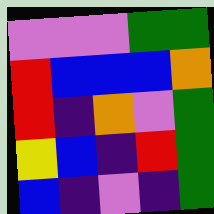[["violet", "violet", "violet", "green", "green"], ["red", "blue", "blue", "blue", "orange"], ["red", "indigo", "orange", "violet", "green"], ["yellow", "blue", "indigo", "red", "green"], ["blue", "indigo", "violet", "indigo", "green"]]